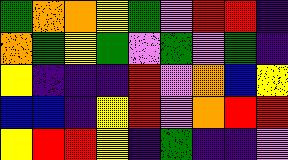[["green", "orange", "orange", "yellow", "green", "violet", "red", "red", "indigo"], ["orange", "green", "yellow", "green", "violet", "green", "violet", "green", "indigo"], ["yellow", "indigo", "indigo", "indigo", "red", "violet", "orange", "blue", "yellow"], ["blue", "blue", "indigo", "yellow", "red", "violet", "orange", "red", "red"], ["yellow", "red", "red", "yellow", "indigo", "green", "indigo", "indigo", "violet"]]